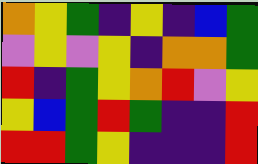[["orange", "yellow", "green", "indigo", "yellow", "indigo", "blue", "green"], ["violet", "yellow", "violet", "yellow", "indigo", "orange", "orange", "green"], ["red", "indigo", "green", "yellow", "orange", "red", "violet", "yellow"], ["yellow", "blue", "green", "red", "green", "indigo", "indigo", "red"], ["red", "red", "green", "yellow", "indigo", "indigo", "indigo", "red"]]